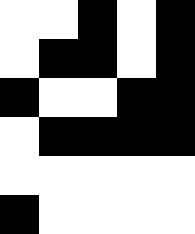[["white", "white", "black", "white", "black"], ["white", "black", "black", "white", "black"], ["black", "white", "white", "black", "black"], ["white", "black", "black", "black", "black"], ["white", "white", "white", "white", "white"], ["black", "white", "white", "white", "white"]]